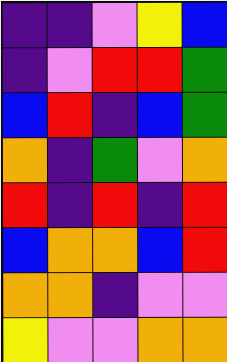[["indigo", "indigo", "violet", "yellow", "blue"], ["indigo", "violet", "red", "red", "green"], ["blue", "red", "indigo", "blue", "green"], ["orange", "indigo", "green", "violet", "orange"], ["red", "indigo", "red", "indigo", "red"], ["blue", "orange", "orange", "blue", "red"], ["orange", "orange", "indigo", "violet", "violet"], ["yellow", "violet", "violet", "orange", "orange"]]